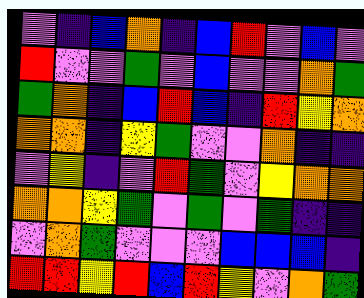[["violet", "indigo", "blue", "orange", "indigo", "blue", "red", "violet", "blue", "violet"], ["red", "violet", "violet", "green", "violet", "blue", "violet", "violet", "orange", "green"], ["green", "orange", "indigo", "blue", "red", "blue", "indigo", "red", "yellow", "orange"], ["orange", "orange", "indigo", "yellow", "green", "violet", "violet", "orange", "indigo", "indigo"], ["violet", "yellow", "indigo", "violet", "red", "green", "violet", "yellow", "orange", "orange"], ["orange", "orange", "yellow", "green", "violet", "green", "violet", "green", "indigo", "indigo"], ["violet", "orange", "green", "violet", "violet", "violet", "blue", "blue", "blue", "indigo"], ["red", "red", "yellow", "red", "blue", "red", "yellow", "violet", "orange", "green"]]